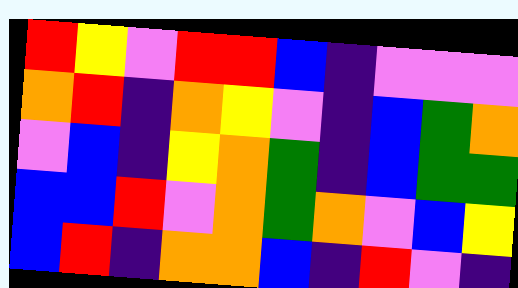[["red", "yellow", "violet", "red", "red", "blue", "indigo", "violet", "violet", "violet"], ["orange", "red", "indigo", "orange", "yellow", "violet", "indigo", "blue", "green", "orange"], ["violet", "blue", "indigo", "yellow", "orange", "green", "indigo", "blue", "green", "green"], ["blue", "blue", "red", "violet", "orange", "green", "orange", "violet", "blue", "yellow"], ["blue", "red", "indigo", "orange", "orange", "blue", "indigo", "red", "violet", "indigo"]]